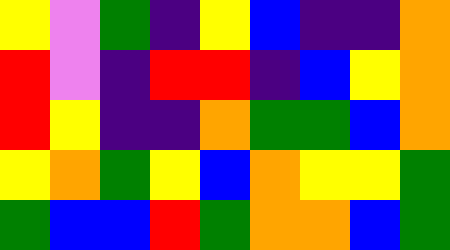[["yellow", "violet", "green", "indigo", "yellow", "blue", "indigo", "indigo", "orange"], ["red", "violet", "indigo", "red", "red", "indigo", "blue", "yellow", "orange"], ["red", "yellow", "indigo", "indigo", "orange", "green", "green", "blue", "orange"], ["yellow", "orange", "green", "yellow", "blue", "orange", "yellow", "yellow", "green"], ["green", "blue", "blue", "red", "green", "orange", "orange", "blue", "green"]]